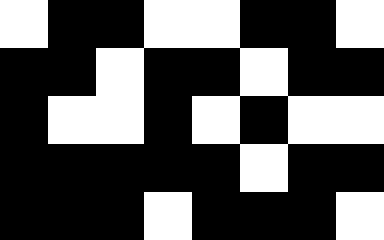[["white", "black", "black", "white", "white", "black", "black", "white"], ["black", "black", "white", "black", "black", "white", "black", "black"], ["black", "white", "white", "black", "white", "black", "white", "white"], ["black", "black", "black", "black", "black", "white", "black", "black"], ["black", "black", "black", "white", "black", "black", "black", "white"]]